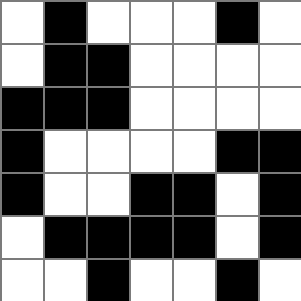[["white", "black", "white", "white", "white", "black", "white"], ["white", "black", "black", "white", "white", "white", "white"], ["black", "black", "black", "white", "white", "white", "white"], ["black", "white", "white", "white", "white", "black", "black"], ["black", "white", "white", "black", "black", "white", "black"], ["white", "black", "black", "black", "black", "white", "black"], ["white", "white", "black", "white", "white", "black", "white"]]